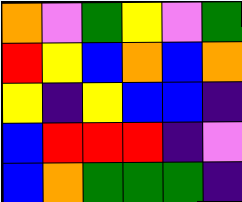[["orange", "violet", "green", "yellow", "violet", "green"], ["red", "yellow", "blue", "orange", "blue", "orange"], ["yellow", "indigo", "yellow", "blue", "blue", "indigo"], ["blue", "red", "red", "red", "indigo", "violet"], ["blue", "orange", "green", "green", "green", "indigo"]]